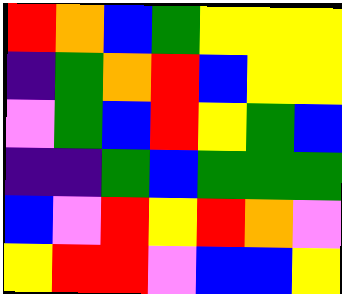[["red", "orange", "blue", "green", "yellow", "yellow", "yellow"], ["indigo", "green", "orange", "red", "blue", "yellow", "yellow"], ["violet", "green", "blue", "red", "yellow", "green", "blue"], ["indigo", "indigo", "green", "blue", "green", "green", "green"], ["blue", "violet", "red", "yellow", "red", "orange", "violet"], ["yellow", "red", "red", "violet", "blue", "blue", "yellow"]]